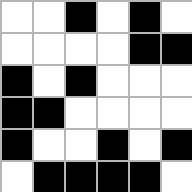[["white", "white", "black", "white", "black", "white"], ["white", "white", "white", "white", "black", "black"], ["black", "white", "black", "white", "white", "white"], ["black", "black", "white", "white", "white", "white"], ["black", "white", "white", "black", "white", "black"], ["white", "black", "black", "black", "black", "white"]]